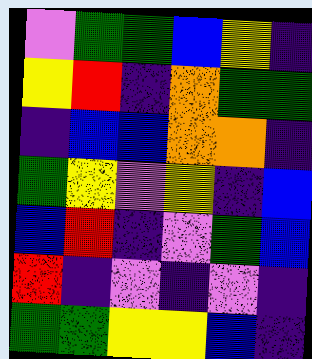[["violet", "green", "green", "blue", "yellow", "indigo"], ["yellow", "red", "indigo", "orange", "green", "green"], ["indigo", "blue", "blue", "orange", "orange", "indigo"], ["green", "yellow", "violet", "yellow", "indigo", "blue"], ["blue", "red", "indigo", "violet", "green", "blue"], ["red", "indigo", "violet", "indigo", "violet", "indigo"], ["green", "green", "yellow", "yellow", "blue", "indigo"]]